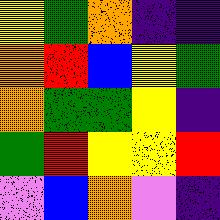[["yellow", "green", "orange", "indigo", "indigo"], ["orange", "red", "blue", "yellow", "green"], ["orange", "green", "green", "yellow", "indigo"], ["green", "red", "yellow", "yellow", "red"], ["violet", "blue", "orange", "violet", "indigo"]]